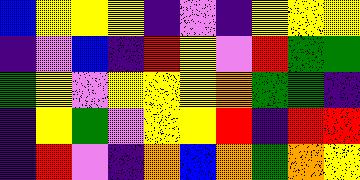[["blue", "yellow", "yellow", "yellow", "indigo", "violet", "indigo", "yellow", "yellow", "yellow"], ["indigo", "violet", "blue", "indigo", "red", "yellow", "violet", "red", "green", "green"], ["green", "yellow", "violet", "yellow", "yellow", "yellow", "orange", "green", "green", "indigo"], ["indigo", "yellow", "green", "violet", "yellow", "yellow", "red", "indigo", "red", "red"], ["indigo", "red", "violet", "indigo", "orange", "blue", "orange", "green", "orange", "yellow"]]